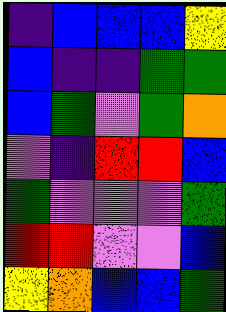[["indigo", "blue", "blue", "blue", "yellow"], ["blue", "indigo", "indigo", "green", "green"], ["blue", "green", "violet", "green", "orange"], ["violet", "indigo", "red", "red", "blue"], ["green", "violet", "violet", "violet", "green"], ["red", "red", "violet", "violet", "blue"], ["yellow", "orange", "blue", "blue", "green"]]